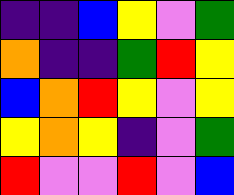[["indigo", "indigo", "blue", "yellow", "violet", "green"], ["orange", "indigo", "indigo", "green", "red", "yellow"], ["blue", "orange", "red", "yellow", "violet", "yellow"], ["yellow", "orange", "yellow", "indigo", "violet", "green"], ["red", "violet", "violet", "red", "violet", "blue"]]